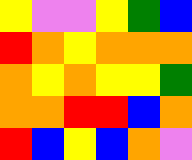[["yellow", "violet", "violet", "yellow", "green", "blue"], ["red", "orange", "yellow", "orange", "orange", "orange"], ["orange", "yellow", "orange", "yellow", "yellow", "green"], ["orange", "orange", "red", "red", "blue", "orange"], ["red", "blue", "yellow", "blue", "orange", "violet"]]